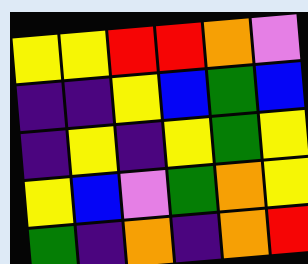[["yellow", "yellow", "red", "red", "orange", "violet"], ["indigo", "indigo", "yellow", "blue", "green", "blue"], ["indigo", "yellow", "indigo", "yellow", "green", "yellow"], ["yellow", "blue", "violet", "green", "orange", "yellow"], ["green", "indigo", "orange", "indigo", "orange", "red"]]